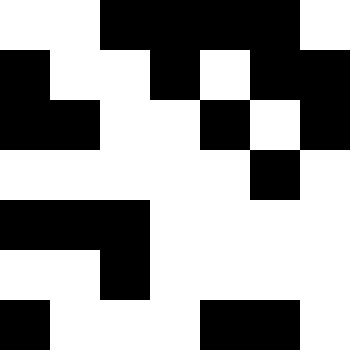[["white", "white", "black", "black", "black", "black", "white"], ["black", "white", "white", "black", "white", "black", "black"], ["black", "black", "white", "white", "black", "white", "black"], ["white", "white", "white", "white", "white", "black", "white"], ["black", "black", "black", "white", "white", "white", "white"], ["white", "white", "black", "white", "white", "white", "white"], ["black", "white", "white", "white", "black", "black", "white"]]